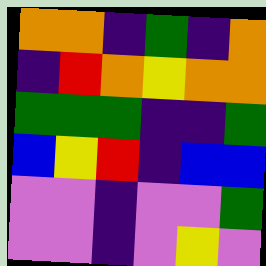[["orange", "orange", "indigo", "green", "indigo", "orange"], ["indigo", "red", "orange", "yellow", "orange", "orange"], ["green", "green", "green", "indigo", "indigo", "green"], ["blue", "yellow", "red", "indigo", "blue", "blue"], ["violet", "violet", "indigo", "violet", "violet", "green"], ["violet", "violet", "indigo", "violet", "yellow", "violet"]]